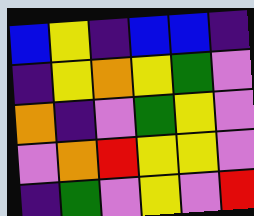[["blue", "yellow", "indigo", "blue", "blue", "indigo"], ["indigo", "yellow", "orange", "yellow", "green", "violet"], ["orange", "indigo", "violet", "green", "yellow", "violet"], ["violet", "orange", "red", "yellow", "yellow", "violet"], ["indigo", "green", "violet", "yellow", "violet", "red"]]